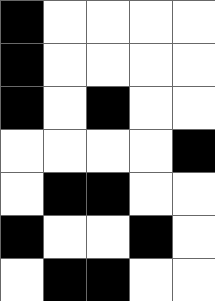[["black", "white", "white", "white", "white"], ["black", "white", "white", "white", "white"], ["black", "white", "black", "white", "white"], ["white", "white", "white", "white", "black"], ["white", "black", "black", "white", "white"], ["black", "white", "white", "black", "white"], ["white", "black", "black", "white", "white"]]